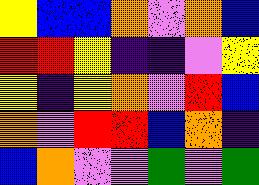[["yellow", "blue", "blue", "orange", "violet", "orange", "blue"], ["red", "red", "yellow", "indigo", "indigo", "violet", "yellow"], ["yellow", "indigo", "yellow", "orange", "violet", "red", "blue"], ["orange", "violet", "red", "red", "blue", "orange", "indigo"], ["blue", "orange", "violet", "violet", "green", "violet", "green"]]